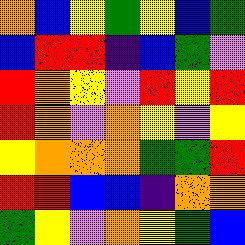[["orange", "blue", "yellow", "green", "yellow", "blue", "green"], ["blue", "red", "red", "indigo", "blue", "green", "violet"], ["red", "orange", "yellow", "violet", "red", "yellow", "red"], ["red", "orange", "violet", "orange", "yellow", "violet", "yellow"], ["yellow", "orange", "orange", "orange", "green", "green", "red"], ["red", "red", "blue", "blue", "indigo", "orange", "orange"], ["green", "yellow", "violet", "orange", "yellow", "green", "blue"]]